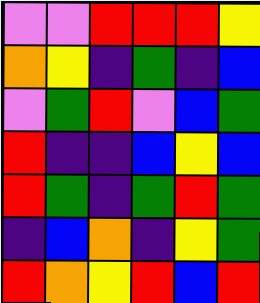[["violet", "violet", "red", "red", "red", "yellow"], ["orange", "yellow", "indigo", "green", "indigo", "blue"], ["violet", "green", "red", "violet", "blue", "green"], ["red", "indigo", "indigo", "blue", "yellow", "blue"], ["red", "green", "indigo", "green", "red", "green"], ["indigo", "blue", "orange", "indigo", "yellow", "green"], ["red", "orange", "yellow", "red", "blue", "red"]]